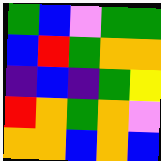[["green", "blue", "violet", "green", "green"], ["blue", "red", "green", "orange", "orange"], ["indigo", "blue", "indigo", "green", "yellow"], ["red", "orange", "green", "orange", "violet"], ["orange", "orange", "blue", "orange", "blue"]]